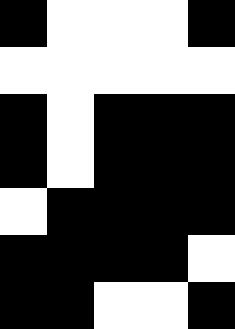[["black", "white", "white", "white", "black"], ["white", "white", "white", "white", "white"], ["black", "white", "black", "black", "black"], ["black", "white", "black", "black", "black"], ["white", "black", "black", "black", "black"], ["black", "black", "black", "black", "white"], ["black", "black", "white", "white", "black"]]